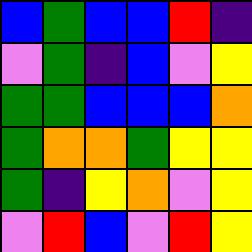[["blue", "green", "blue", "blue", "red", "indigo"], ["violet", "green", "indigo", "blue", "violet", "yellow"], ["green", "green", "blue", "blue", "blue", "orange"], ["green", "orange", "orange", "green", "yellow", "yellow"], ["green", "indigo", "yellow", "orange", "violet", "yellow"], ["violet", "red", "blue", "violet", "red", "yellow"]]